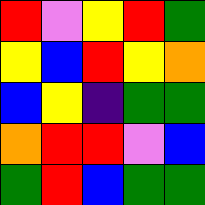[["red", "violet", "yellow", "red", "green"], ["yellow", "blue", "red", "yellow", "orange"], ["blue", "yellow", "indigo", "green", "green"], ["orange", "red", "red", "violet", "blue"], ["green", "red", "blue", "green", "green"]]